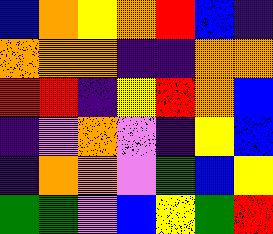[["blue", "orange", "yellow", "orange", "red", "blue", "indigo"], ["orange", "orange", "orange", "indigo", "indigo", "orange", "orange"], ["red", "red", "indigo", "yellow", "red", "orange", "blue"], ["indigo", "violet", "orange", "violet", "indigo", "yellow", "blue"], ["indigo", "orange", "orange", "violet", "green", "blue", "yellow"], ["green", "green", "violet", "blue", "yellow", "green", "red"]]